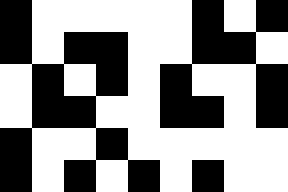[["black", "white", "white", "white", "white", "white", "black", "white", "black"], ["black", "white", "black", "black", "white", "white", "black", "black", "white"], ["white", "black", "white", "black", "white", "black", "white", "white", "black"], ["white", "black", "black", "white", "white", "black", "black", "white", "black"], ["black", "white", "white", "black", "white", "white", "white", "white", "white"], ["black", "white", "black", "white", "black", "white", "black", "white", "white"]]